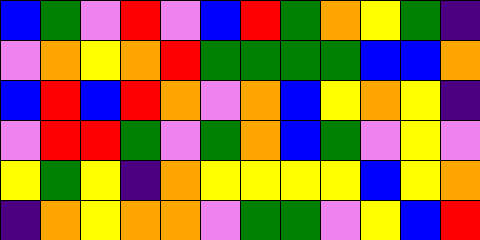[["blue", "green", "violet", "red", "violet", "blue", "red", "green", "orange", "yellow", "green", "indigo"], ["violet", "orange", "yellow", "orange", "red", "green", "green", "green", "green", "blue", "blue", "orange"], ["blue", "red", "blue", "red", "orange", "violet", "orange", "blue", "yellow", "orange", "yellow", "indigo"], ["violet", "red", "red", "green", "violet", "green", "orange", "blue", "green", "violet", "yellow", "violet"], ["yellow", "green", "yellow", "indigo", "orange", "yellow", "yellow", "yellow", "yellow", "blue", "yellow", "orange"], ["indigo", "orange", "yellow", "orange", "orange", "violet", "green", "green", "violet", "yellow", "blue", "red"]]